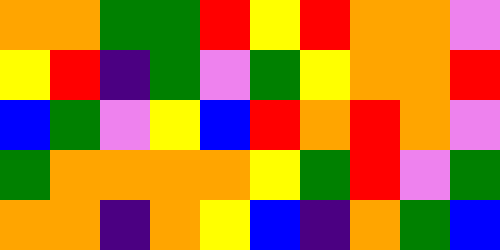[["orange", "orange", "green", "green", "red", "yellow", "red", "orange", "orange", "violet"], ["yellow", "red", "indigo", "green", "violet", "green", "yellow", "orange", "orange", "red"], ["blue", "green", "violet", "yellow", "blue", "red", "orange", "red", "orange", "violet"], ["green", "orange", "orange", "orange", "orange", "yellow", "green", "red", "violet", "green"], ["orange", "orange", "indigo", "orange", "yellow", "blue", "indigo", "orange", "green", "blue"]]